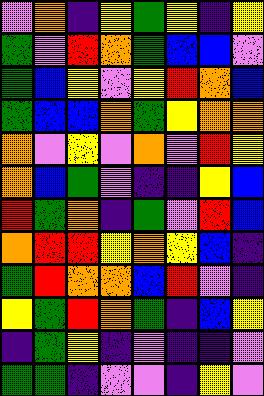[["violet", "orange", "indigo", "yellow", "green", "yellow", "indigo", "yellow"], ["green", "violet", "red", "orange", "green", "blue", "blue", "violet"], ["green", "blue", "yellow", "violet", "yellow", "red", "orange", "blue"], ["green", "blue", "blue", "orange", "green", "yellow", "orange", "orange"], ["orange", "violet", "yellow", "violet", "orange", "violet", "red", "yellow"], ["orange", "blue", "green", "violet", "indigo", "indigo", "yellow", "blue"], ["red", "green", "orange", "indigo", "green", "violet", "red", "blue"], ["orange", "red", "red", "yellow", "orange", "yellow", "blue", "indigo"], ["green", "red", "orange", "orange", "blue", "red", "violet", "indigo"], ["yellow", "green", "red", "orange", "green", "indigo", "blue", "yellow"], ["indigo", "green", "yellow", "indigo", "violet", "indigo", "indigo", "violet"], ["green", "green", "indigo", "violet", "violet", "indigo", "yellow", "violet"]]